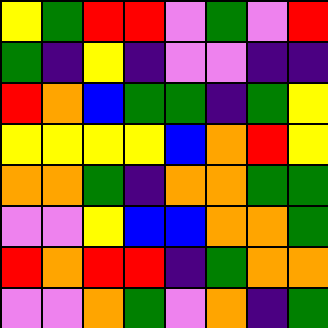[["yellow", "green", "red", "red", "violet", "green", "violet", "red"], ["green", "indigo", "yellow", "indigo", "violet", "violet", "indigo", "indigo"], ["red", "orange", "blue", "green", "green", "indigo", "green", "yellow"], ["yellow", "yellow", "yellow", "yellow", "blue", "orange", "red", "yellow"], ["orange", "orange", "green", "indigo", "orange", "orange", "green", "green"], ["violet", "violet", "yellow", "blue", "blue", "orange", "orange", "green"], ["red", "orange", "red", "red", "indigo", "green", "orange", "orange"], ["violet", "violet", "orange", "green", "violet", "orange", "indigo", "green"]]